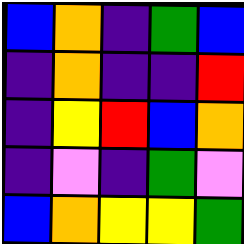[["blue", "orange", "indigo", "green", "blue"], ["indigo", "orange", "indigo", "indigo", "red"], ["indigo", "yellow", "red", "blue", "orange"], ["indigo", "violet", "indigo", "green", "violet"], ["blue", "orange", "yellow", "yellow", "green"]]